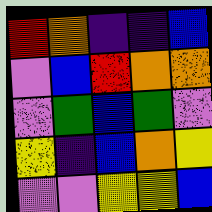[["red", "orange", "indigo", "indigo", "blue"], ["violet", "blue", "red", "orange", "orange"], ["violet", "green", "blue", "green", "violet"], ["yellow", "indigo", "blue", "orange", "yellow"], ["violet", "violet", "yellow", "yellow", "blue"]]